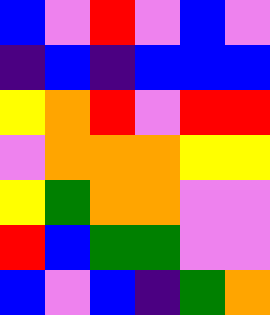[["blue", "violet", "red", "violet", "blue", "violet"], ["indigo", "blue", "indigo", "blue", "blue", "blue"], ["yellow", "orange", "red", "violet", "red", "red"], ["violet", "orange", "orange", "orange", "yellow", "yellow"], ["yellow", "green", "orange", "orange", "violet", "violet"], ["red", "blue", "green", "green", "violet", "violet"], ["blue", "violet", "blue", "indigo", "green", "orange"]]